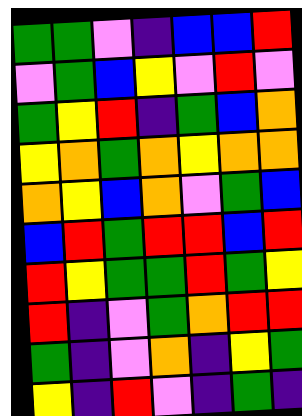[["green", "green", "violet", "indigo", "blue", "blue", "red"], ["violet", "green", "blue", "yellow", "violet", "red", "violet"], ["green", "yellow", "red", "indigo", "green", "blue", "orange"], ["yellow", "orange", "green", "orange", "yellow", "orange", "orange"], ["orange", "yellow", "blue", "orange", "violet", "green", "blue"], ["blue", "red", "green", "red", "red", "blue", "red"], ["red", "yellow", "green", "green", "red", "green", "yellow"], ["red", "indigo", "violet", "green", "orange", "red", "red"], ["green", "indigo", "violet", "orange", "indigo", "yellow", "green"], ["yellow", "indigo", "red", "violet", "indigo", "green", "indigo"]]